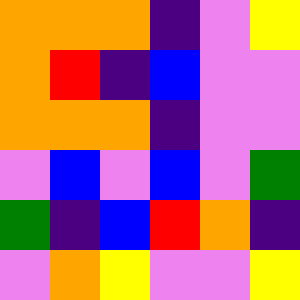[["orange", "orange", "orange", "indigo", "violet", "yellow"], ["orange", "red", "indigo", "blue", "violet", "violet"], ["orange", "orange", "orange", "indigo", "violet", "violet"], ["violet", "blue", "violet", "blue", "violet", "green"], ["green", "indigo", "blue", "red", "orange", "indigo"], ["violet", "orange", "yellow", "violet", "violet", "yellow"]]